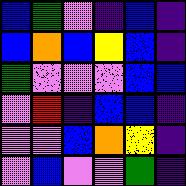[["blue", "green", "violet", "indigo", "blue", "indigo"], ["blue", "orange", "blue", "yellow", "blue", "indigo"], ["green", "violet", "violet", "violet", "blue", "blue"], ["violet", "red", "indigo", "blue", "blue", "indigo"], ["violet", "violet", "blue", "orange", "yellow", "indigo"], ["violet", "blue", "violet", "violet", "green", "indigo"]]